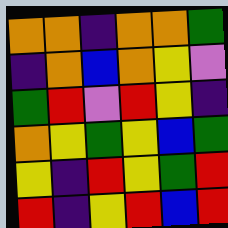[["orange", "orange", "indigo", "orange", "orange", "green"], ["indigo", "orange", "blue", "orange", "yellow", "violet"], ["green", "red", "violet", "red", "yellow", "indigo"], ["orange", "yellow", "green", "yellow", "blue", "green"], ["yellow", "indigo", "red", "yellow", "green", "red"], ["red", "indigo", "yellow", "red", "blue", "red"]]